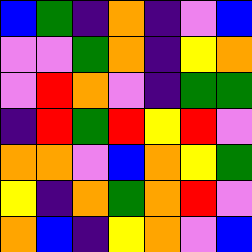[["blue", "green", "indigo", "orange", "indigo", "violet", "blue"], ["violet", "violet", "green", "orange", "indigo", "yellow", "orange"], ["violet", "red", "orange", "violet", "indigo", "green", "green"], ["indigo", "red", "green", "red", "yellow", "red", "violet"], ["orange", "orange", "violet", "blue", "orange", "yellow", "green"], ["yellow", "indigo", "orange", "green", "orange", "red", "violet"], ["orange", "blue", "indigo", "yellow", "orange", "violet", "blue"]]